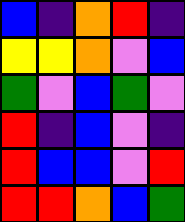[["blue", "indigo", "orange", "red", "indigo"], ["yellow", "yellow", "orange", "violet", "blue"], ["green", "violet", "blue", "green", "violet"], ["red", "indigo", "blue", "violet", "indigo"], ["red", "blue", "blue", "violet", "red"], ["red", "red", "orange", "blue", "green"]]